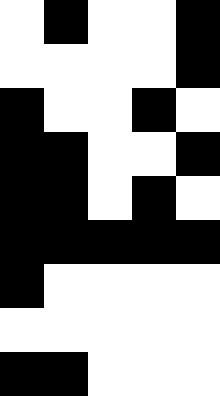[["white", "black", "white", "white", "black"], ["white", "white", "white", "white", "black"], ["black", "white", "white", "black", "white"], ["black", "black", "white", "white", "black"], ["black", "black", "white", "black", "white"], ["black", "black", "black", "black", "black"], ["black", "white", "white", "white", "white"], ["white", "white", "white", "white", "white"], ["black", "black", "white", "white", "white"]]